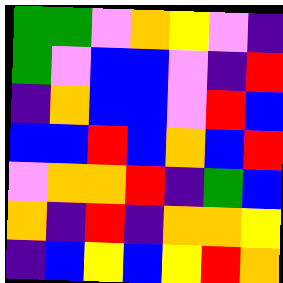[["green", "green", "violet", "orange", "yellow", "violet", "indigo"], ["green", "violet", "blue", "blue", "violet", "indigo", "red"], ["indigo", "orange", "blue", "blue", "violet", "red", "blue"], ["blue", "blue", "red", "blue", "orange", "blue", "red"], ["violet", "orange", "orange", "red", "indigo", "green", "blue"], ["orange", "indigo", "red", "indigo", "orange", "orange", "yellow"], ["indigo", "blue", "yellow", "blue", "yellow", "red", "orange"]]